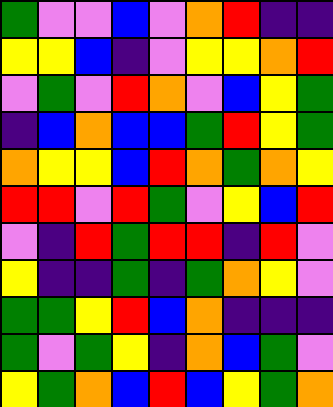[["green", "violet", "violet", "blue", "violet", "orange", "red", "indigo", "indigo"], ["yellow", "yellow", "blue", "indigo", "violet", "yellow", "yellow", "orange", "red"], ["violet", "green", "violet", "red", "orange", "violet", "blue", "yellow", "green"], ["indigo", "blue", "orange", "blue", "blue", "green", "red", "yellow", "green"], ["orange", "yellow", "yellow", "blue", "red", "orange", "green", "orange", "yellow"], ["red", "red", "violet", "red", "green", "violet", "yellow", "blue", "red"], ["violet", "indigo", "red", "green", "red", "red", "indigo", "red", "violet"], ["yellow", "indigo", "indigo", "green", "indigo", "green", "orange", "yellow", "violet"], ["green", "green", "yellow", "red", "blue", "orange", "indigo", "indigo", "indigo"], ["green", "violet", "green", "yellow", "indigo", "orange", "blue", "green", "violet"], ["yellow", "green", "orange", "blue", "red", "blue", "yellow", "green", "orange"]]